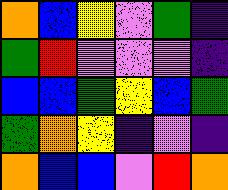[["orange", "blue", "yellow", "violet", "green", "indigo"], ["green", "red", "violet", "violet", "violet", "indigo"], ["blue", "blue", "green", "yellow", "blue", "green"], ["green", "orange", "yellow", "indigo", "violet", "indigo"], ["orange", "blue", "blue", "violet", "red", "orange"]]